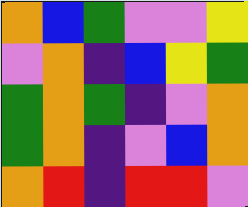[["orange", "blue", "green", "violet", "violet", "yellow"], ["violet", "orange", "indigo", "blue", "yellow", "green"], ["green", "orange", "green", "indigo", "violet", "orange"], ["green", "orange", "indigo", "violet", "blue", "orange"], ["orange", "red", "indigo", "red", "red", "violet"]]